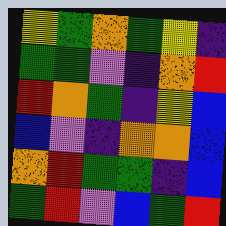[["yellow", "green", "orange", "green", "yellow", "indigo"], ["green", "green", "violet", "indigo", "orange", "red"], ["red", "orange", "green", "indigo", "yellow", "blue"], ["blue", "violet", "indigo", "orange", "orange", "blue"], ["orange", "red", "green", "green", "indigo", "blue"], ["green", "red", "violet", "blue", "green", "red"]]